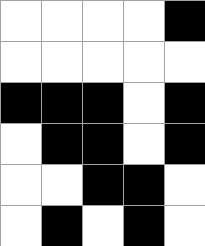[["white", "white", "white", "white", "black"], ["white", "white", "white", "white", "white"], ["black", "black", "black", "white", "black"], ["white", "black", "black", "white", "black"], ["white", "white", "black", "black", "white"], ["white", "black", "white", "black", "white"]]